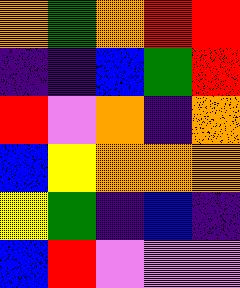[["orange", "green", "orange", "red", "red"], ["indigo", "indigo", "blue", "green", "red"], ["red", "violet", "orange", "indigo", "orange"], ["blue", "yellow", "orange", "orange", "orange"], ["yellow", "green", "indigo", "blue", "indigo"], ["blue", "red", "violet", "violet", "violet"]]